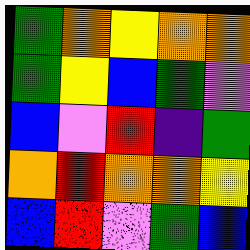[["green", "orange", "yellow", "orange", "orange"], ["green", "yellow", "blue", "green", "violet"], ["blue", "violet", "red", "indigo", "green"], ["orange", "red", "orange", "orange", "yellow"], ["blue", "red", "violet", "green", "blue"]]